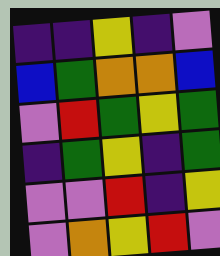[["indigo", "indigo", "yellow", "indigo", "violet"], ["blue", "green", "orange", "orange", "blue"], ["violet", "red", "green", "yellow", "green"], ["indigo", "green", "yellow", "indigo", "green"], ["violet", "violet", "red", "indigo", "yellow"], ["violet", "orange", "yellow", "red", "violet"]]